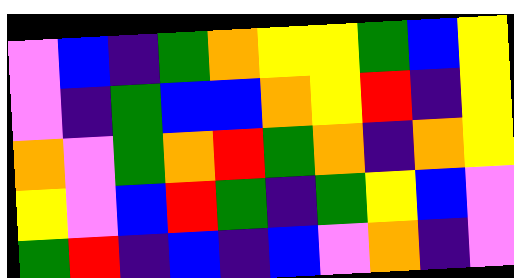[["violet", "blue", "indigo", "green", "orange", "yellow", "yellow", "green", "blue", "yellow"], ["violet", "indigo", "green", "blue", "blue", "orange", "yellow", "red", "indigo", "yellow"], ["orange", "violet", "green", "orange", "red", "green", "orange", "indigo", "orange", "yellow"], ["yellow", "violet", "blue", "red", "green", "indigo", "green", "yellow", "blue", "violet"], ["green", "red", "indigo", "blue", "indigo", "blue", "violet", "orange", "indigo", "violet"]]